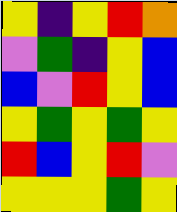[["yellow", "indigo", "yellow", "red", "orange"], ["violet", "green", "indigo", "yellow", "blue"], ["blue", "violet", "red", "yellow", "blue"], ["yellow", "green", "yellow", "green", "yellow"], ["red", "blue", "yellow", "red", "violet"], ["yellow", "yellow", "yellow", "green", "yellow"]]